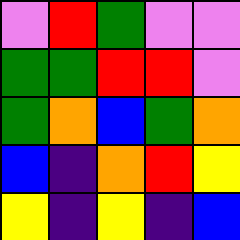[["violet", "red", "green", "violet", "violet"], ["green", "green", "red", "red", "violet"], ["green", "orange", "blue", "green", "orange"], ["blue", "indigo", "orange", "red", "yellow"], ["yellow", "indigo", "yellow", "indigo", "blue"]]